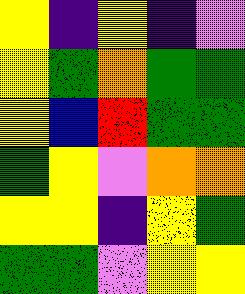[["yellow", "indigo", "yellow", "indigo", "violet"], ["yellow", "green", "orange", "green", "green"], ["yellow", "blue", "red", "green", "green"], ["green", "yellow", "violet", "orange", "orange"], ["yellow", "yellow", "indigo", "yellow", "green"], ["green", "green", "violet", "yellow", "yellow"]]